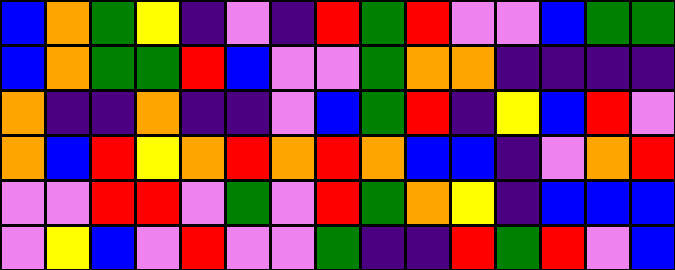[["blue", "orange", "green", "yellow", "indigo", "violet", "indigo", "red", "green", "red", "violet", "violet", "blue", "green", "green"], ["blue", "orange", "green", "green", "red", "blue", "violet", "violet", "green", "orange", "orange", "indigo", "indigo", "indigo", "indigo"], ["orange", "indigo", "indigo", "orange", "indigo", "indigo", "violet", "blue", "green", "red", "indigo", "yellow", "blue", "red", "violet"], ["orange", "blue", "red", "yellow", "orange", "red", "orange", "red", "orange", "blue", "blue", "indigo", "violet", "orange", "red"], ["violet", "violet", "red", "red", "violet", "green", "violet", "red", "green", "orange", "yellow", "indigo", "blue", "blue", "blue"], ["violet", "yellow", "blue", "violet", "red", "violet", "violet", "green", "indigo", "indigo", "red", "green", "red", "violet", "blue"]]